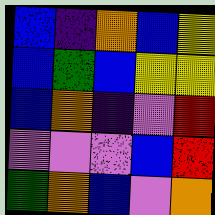[["blue", "indigo", "orange", "blue", "yellow"], ["blue", "green", "blue", "yellow", "yellow"], ["blue", "orange", "indigo", "violet", "red"], ["violet", "violet", "violet", "blue", "red"], ["green", "orange", "blue", "violet", "orange"]]